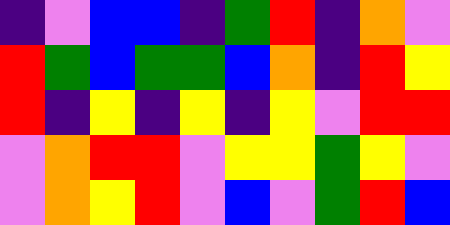[["indigo", "violet", "blue", "blue", "indigo", "green", "red", "indigo", "orange", "violet"], ["red", "green", "blue", "green", "green", "blue", "orange", "indigo", "red", "yellow"], ["red", "indigo", "yellow", "indigo", "yellow", "indigo", "yellow", "violet", "red", "red"], ["violet", "orange", "red", "red", "violet", "yellow", "yellow", "green", "yellow", "violet"], ["violet", "orange", "yellow", "red", "violet", "blue", "violet", "green", "red", "blue"]]